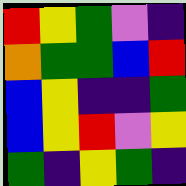[["red", "yellow", "green", "violet", "indigo"], ["orange", "green", "green", "blue", "red"], ["blue", "yellow", "indigo", "indigo", "green"], ["blue", "yellow", "red", "violet", "yellow"], ["green", "indigo", "yellow", "green", "indigo"]]